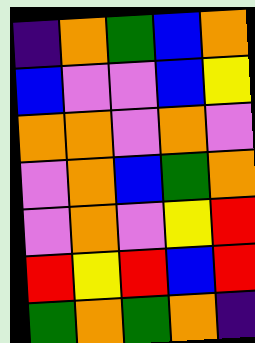[["indigo", "orange", "green", "blue", "orange"], ["blue", "violet", "violet", "blue", "yellow"], ["orange", "orange", "violet", "orange", "violet"], ["violet", "orange", "blue", "green", "orange"], ["violet", "orange", "violet", "yellow", "red"], ["red", "yellow", "red", "blue", "red"], ["green", "orange", "green", "orange", "indigo"]]